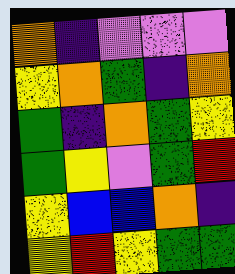[["orange", "indigo", "violet", "violet", "violet"], ["yellow", "orange", "green", "indigo", "orange"], ["green", "indigo", "orange", "green", "yellow"], ["green", "yellow", "violet", "green", "red"], ["yellow", "blue", "blue", "orange", "indigo"], ["yellow", "red", "yellow", "green", "green"]]